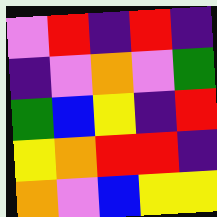[["violet", "red", "indigo", "red", "indigo"], ["indigo", "violet", "orange", "violet", "green"], ["green", "blue", "yellow", "indigo", "red"], ["yellow", "orange", "red", "red", "indigo"], ["orange", "violet", "blue", "yellow", "yellow"]]